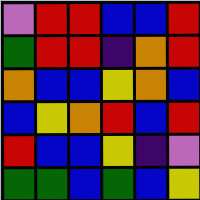[["violet", "red", "red", "blue", "blue", "red"], ["green", "red", "red", "indigo", "orange", "red"], ["orange", "blue", "blue", "yellow", "orange", "blue"], ["blue", "yellow", "orange", "red", "blue", "red"], ["red", "blue", "blue", "yellow", "indigo", "violet"], ["green", "green", "blue", "green", "blue", "yellow"]]